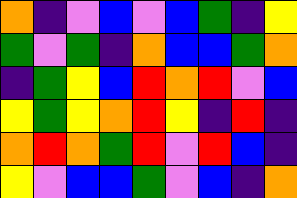[["orange", "indigo", "violet", "blue", "violet", "blue", "green", "indigo", "yellow"], ["green", "violet", "green", "indigo", "orange", "blue", "blue", "green", "orange"], ["indigo", "green", "yellow", "blue", "red", "orange", "red", "violet", "blue"], ["yellow", "green", "yellow", "orange", "red", "yellow", "indigo", "red", "indigo"], ["orange", "red", "orange", "green", "red", "violet", "red", "blue", "indigo"], ["yellow", "violet", "blue", "blue", "green", "violet", "blue", "indigo", "orange"]]